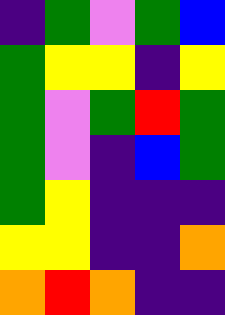[["indigo", "green", "violet", "green", "blue"], ["green", "yellow", "yellow", "indigo", "yellow"], ["green", "violet", "green", "red", "green"], ["green", "violet", "indigo", "blue", "green"], ["green", "yellow", "indigo", "indigo", "indigo"], ["yellow", "yellow", "indigo", "indigo", "orange"], ["orange", "red", "orange", "indigo", "indigo"]]